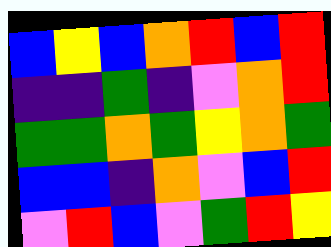[["blue", "yellow", "blue", "orange", "red", "blue", "red"], ["indigo", "indigo", "green", "indigo", "violet", "orange", "red"], ["green", "green", "orange", "green", "yellow", "orange", "green"], ["blue", "blue", "indigo", "orange", "violet", "blue", "red"], ["violet", "red", "blue", "violet", "green", "red", "yellow"]]